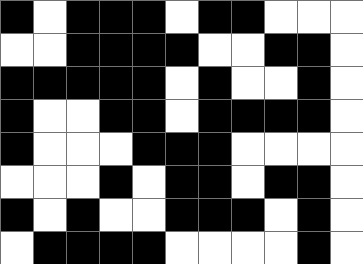[["black", "white", "black", "black", "black", "white", "black", "black", "white", "white", "white"], ["white", "white", "black", "black", "black", "black", "white", "white", "black", "black", "white"], ["black", "black", "black", "black", "black", "white", "black", "white", "white", "black", "white"], ["black", "white", "white", "black", "black", "white", "black", "black", "black", "black", "white"], ["black", "white", "white", "white", "black", "black", "black", "white", "white", "white", "white"], ["white", "white", "white", "black", "white", "black", "black", "white", "black", "black", "white"], ["black", "white", "black", "white", "white", "black", "black", "black", "white", "black", "white"], ["white", "black", "black", "black", "black", "white", "white", "white", "white", "black", "white"]]